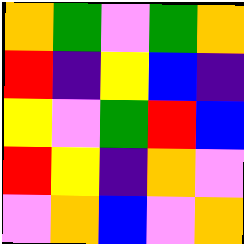[["orange", "green", "violet", "green", "orange"], ["red", "indigo", "yellow", "blue", "indigo"], ["yellow", "violet", "green", "red", "blue"], ["red", "yellow", "indigo", "orange", "violet"], ["violet", "orange", "blue", "violet", "orange"]]